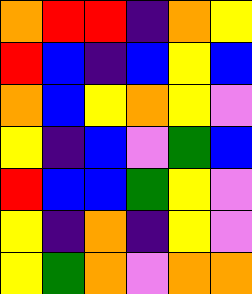[["orange", "red", "red", "indigo", "orange", "yellow"], ["red", "blue", "indigo", "blue", "yellow", "blue"], ["orange", "blue", "yellow", "orange", "yellow", "violet"], ["yellow", "indigo", "blue", "violet", "green", "blue"], ["red", "blue", "blue", "green", "yellow", "violet"], ["yellow", "indigo", "orange", "indigo", "yellow", "violet"], ["yellow", "green", "orange", "violet", "orange", "orange"]]